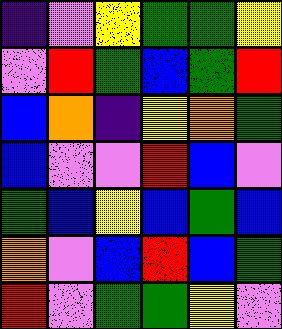[["indigo", "violet", "yellow", "green", "green", "yellow"], ["violet", "red", "green", "blue", "green", "red"], ["blue", "orange", "indigo", "yellow", "orange", "green"], ["blue", "violet", "violet", "red", "blue", "violet"], ["green", "blue", "yellow", "blue", "green", "blue"], ["orange", "violet", "blue", "red", "blue", "green"], ["red", "violet", "green", "green", "yellow", "violet"]]